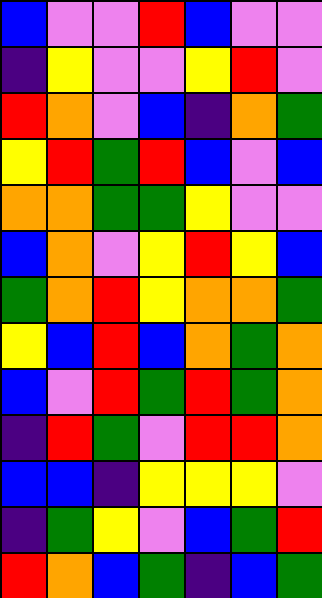[["blue", "violet", "violet", "red", "blue", "violet", "violet"], ["indigo", "yellow", "violet", "violet", "yellow", "red", "violet"], ["red", "orange", "violet", "blue", "indigo", "orange", "green"], ["yellow", "red", "green", "red", "blue", "violet", "blue"], ["orange", "orange", "green", "green", "yellow", "violet", "violet"], ["blue", "orange", "violet", "yellow", "red", "yellow", "blue"], ["green", "orange", "red", "yellow", "orange", "orange", "green"], ["yellow", "blue", "red", "blue", "orange", "green", "orange"], ["blue", "violet", "red", "green", "red", "green", "orange"], ["indigo", "red", "green", "violet", "red", "red", "orange"], ["blue", "blue", "indigo", "yellow", "yellow", "yellow", "violet"], ["indigo", "green", "yellow", "violet", "blue", "green", "red"], ["red", "orange", "blue", "green", "indigo", "blue", "green"]]